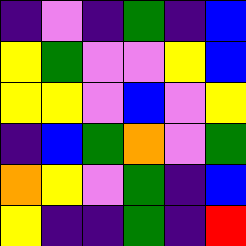[["indigo", "violet", "indigo", "green", "indigo", "blue"], ["yellow", "green", "violet", "violet", "yellow", "blue"], ["yellow", "yellow", "violet", "blue", "violet", "yellow"], ["indigo", "blue", "green", "orange", "violet", "green"], ["orange", "yellow", "violet", "green", "indigo", "blue"], ["yellow", "indigo", "indigo", "green", "indigo", "red"]]